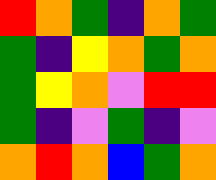[["red", "orange", "green", "indigo", "orange", "green"], ["green", "indigo", "yellow", "orange", "green", "orange"], ["green", "yellow", "orange", "violet", "red", "red"], ["green", "indigo", "violet", "green", "indigo", "violet"], ["orange", "red", "orange", "blue", "green", "orange"]]